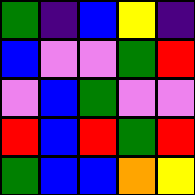[["green", "indigo", "blue", "yellow", "indigo"], ["blue", "violet", "violet", "green", "red"], ["violet", "blue", "green", "violet", "violet"], ["red", "blue", "red", "green", "red"], ["green", "blue", "blue", "orange", "yellow"]]